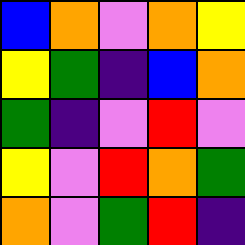[["blue", "orange", "violet", "orange", "yellow"], ["yellow", "green", "indigo", "blue", "orange"], ["green", "indigo", "violet", "red", "violet"], ["yellow", "violet", "red", "orange", "green"], ["orange", "violet", "green", "red", "indigo"]]